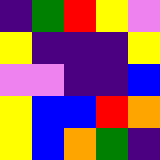[["indigo", "green", "red", "yellow", "violet"], ["yellow", "indigo", "indigo", "indigo", "yellow"], ["violet", "violet", "indigo", "indigo", "blue"], ["yellow", "blue", "blue", "red", "orange"], ["yellow", "blue", "orange", "green", "indigo"]]